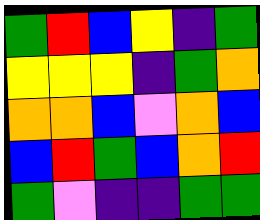[["green", "red", "blue", "yellow", "indigo", "green"], ["yellow", "yellow", "yellow", "indigo", "green", "orange"], ["orange", "orange", "blue", "violet", "orange", "blue"], ["blue", "red", "green", "blue", "orange", "red"], ["green", "violet", "indigo", "indigo", "green", "green"]]